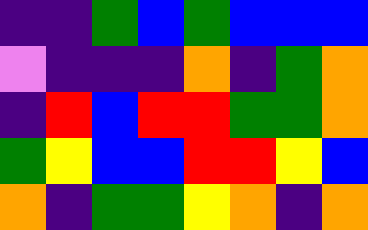[["indigo", "indigo", "green", "blue", "green", "blue", "blue", "blue"], ["violet", "indigo", "indigo", "indigo", "orange", "indigo", "green", "orange"], ["indigo", "red", "blue", "red", "red", "green", "green", "orange"], ["green", "yellow", "blue", "blue", "red", "red", "yellow", "blue"], ["orange", "indigo", "green", "green", "yellow", "orange", "indigo", "orange"]]